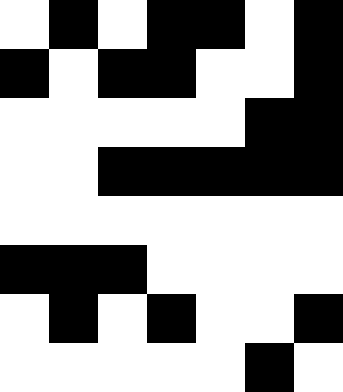[["white", "black", "white", "black", "black", "white", "black"], ["black", "white", "black", "black", "white", "white", "black"], ["white", "white", "white", "white", "white", "black", "black"], ["white", "white", "black", "black", "black", "black", "black"], ["white", "white", "white", "white", "white", "white", "white"], ["black", "black", "black", "white", "white", "white", "white"], ["white", "black", "white", "black", "white", "white", "black"], ["white", "white", "white", "white", "white", "black", "white"]]